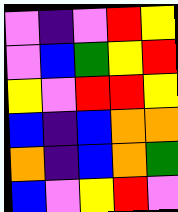[["violet", "indigo", "violet", "red", "yellow"], ["violet", "blue", "green", "yellow", "red"], ["yellow", "violet", "red", "red", "yellow"], ["blue", "indigo", "blue", "orange", "orange"], ["orange", "indigo", "blue", "orange", "green"], ["blue", "violet", "yellow", "red", "violet"]]